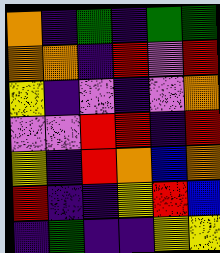[["orange", "indigo", "green", "indigo", "green", "green"], ["orange", "orange", "indigo", "red", "violet", "red"], ["yellow", "indigo", "violet", "indigo", "violet", "orange"], ["violet", "violet", "red", "red", "indigo", "red"], ["yellow", "indigo", "red", "orange", "blue", "orange"], ["red", "indigo", "indigo", "yellow", "red", "blue"], ["indigo", "green", "indigo", "indigo", "yellow", "yellow"]]